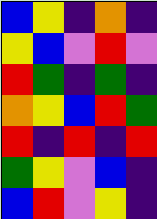[["blue", "yellow", "indigo", "orange", "indigo"], ["yellow", "blue", "violet", "red", "violet"], ["red", "green", "indigo", "green", "indigo"], ["orange", "yellow", "blue", "red", "green"], ["red", "indigo", "red", "indigo", "red"], ["green", "yellow", "violet", "blue", "indigo"], ["blue", "red", "violet", "yellow", "indigo"]]